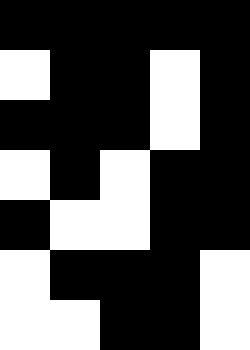[["black", "black", "black", "black", "black"], ["white", "black", "black", "white", "black"], ["black", "black", "black", "white", "black"], ["white", "black", "white", "black", "black"], ["black", "white", "white", "black", "black"], ["white", "black", "black", "black", "white"], ["white", "white", "black", "black", "white"]]